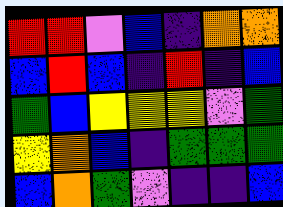[["red", "red", "violet", "blue", "indigo", "orange", "orange"], ["blue", "red", "blue", "indigo", "red", "indigo", "blue"], ["green", "blue", "yellow", "yellow", "yellow", "violet", "green"], ["yellow", "orange", "blue", "indigo", "green", "green", "green"], ["blue", "orange", "green", "violet", "indigo", "indigo", "blue"]]